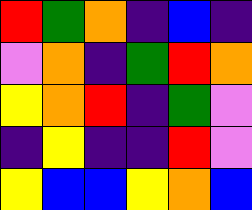[["red", "green", "orange", "indigo", "blue", "indigo"], ["violet", "orange", "indigo", "green", "red", "orange"], ["yellow", "orange", "red", "indigo", "green", "violet"], ["indigo", "yellow", "indigo", "indigo", "red", "violet"], ["yellow", "blue", "blue", "yellow", "orange", "blue"]]